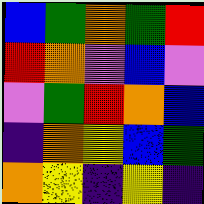[["blue", "green", "orange", "green", "red"], ["red", "orange", "violet", "blue", "violet"], ["violet", "green", "red", "orange", "blue"], ["indigo", "orange", "yellow", "blue", "green"], ["orange", "yellow", "indigo", "yellow", "indigo"]]